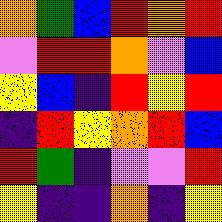[["orange", "green", "blue", "red", "orange", "red"], ["violet", "red", "red", "orange", "violet", "blue"], ["yellow", "blue", "indigo", "red", "yellow", "red"], ["indigo", "red", "yellow", "orange", "red", "blue"], ["red", "green", "indigo", "violet", "violet", "red"], ["yellow", "indigo", "indigo", "orange", "indigo", "yellow"]]